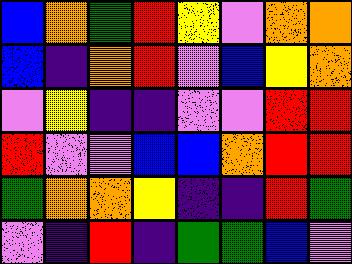[["blue", "orange", "green", "red", "yellow", "violet", "orange", "orange"], ["blue", "indigo", "orange", "red", "violet", "blue", "yellow", "orange"], ["violet", "yellow", "indigo", "indigo", "violet", "violet", "red", "red"], ["red", "violet", "violet", "blue", "blue", "orange", "red", "red"], ["green", "orange", "orange", "yellow", "indigo", "indigo", "red", "green"], ["violet", "indigo", "red", "indigo", "green", "green", "blue", "violet"]]